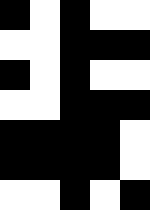[["black", "white", "black", "white", "white"], ["white", "white", "black", "black", "black"], ["black", "white", "black", "white", "white"], ["white", "white", "black", "black", "black"], ["black", "black", "black", "black", "white"], ["black", "black", "black", "black", "white"], ["white", "white", "black", "white", "black"]]